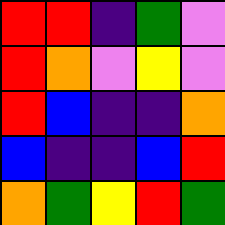[["red", "red", "indigo", "green", "violet"], ["red", "orange", "violet", "yellow", "violet"], ["red", "blue", "indigo", "indigo", "orange"], ["blue", "indigo", "indigo", "blue", "red"], ["orange", "green", "yellow", "red", "green"]]